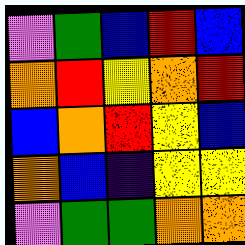[["violet", "green", "blue", "red", "blue"], ["orange", "red", "yellow", "orange", "red"], ["blue", "orange", "red", "yellow", "blue"], ["orange", "blue", "indigo", "yellow", "yellow"], ["violet", "green", "green", "orange", "orange"]]